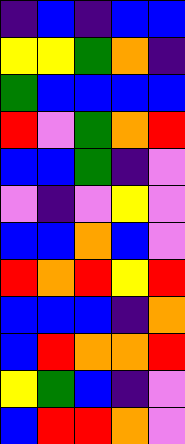[["indigo", "blue", "indigo", "blue", "blue"], ["yellow", "yellow", "green", "orange", "indigo"], ["green", "blue", "blue", "blue", "blue"], ["red", "violet", "green", "orange", "red"], ["blue", "blue", "green", "indigo", "violet"], ["violet", "indigo", "violet", "yellow", "violet"], ["blue", "blue", "orange", "blue", "violet"], ["red", "orange", "red", "yellow", "red"], ["blue", "blue", "blue", "indigo", "orange"], ["blue", "red", "orange", "orange", "red"], ["yellow", "green", "blue", "indigo", "violet"], ["blue", "red", "red", "orange", "violet"]]